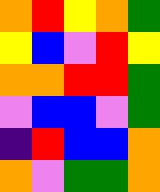[["orange", "red", "yellow", "orange", "green"], ["yellow", "blue", "violet", "red", "yellow"], ["orange", "orange", "red", "red", "green"], ["violet", "blue", "blue", "violet", "green"], ["indigo", "red", "blue", "blue", "orange"], ["orange", "violet", "green", "green", "orange"]]